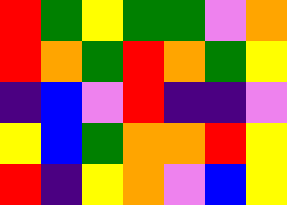[["red", "green", "yellow", "green", "green", "violet", "orange"], ["red", "orange", "green", "red", "orange", "green", "yellow"], ["indigo", "blue", "violet", "red", "indigo", "indigo", "violet"], ["yellow", "blue", "green", "orange", "orange", "red", "yellow"], ["red", "indigo", "yellow", "orange", "violet", "blue", "yellow"]]